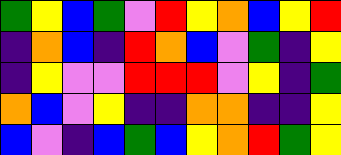[["green", "yellow", "blue", "green", "violet", "red", "yellow", "orange", "blue", "yellow", "red"], ["indigo", "orange", "blue", "indigo", "red", "orange", "blue", "violet", "green", "indigo", "yellow"], ["indigo", "yellow", "violet", "violet", "red", "red", "red", "violet", "yellow", "indigo", "green"], ["orange", "blue", "violet", "yellow", "indigo", "indigo", "orange", "orange", "indigo", "indigo", "yellow"], ["blue", "violet", "indigo", "blue", "green", "blue", "yellow", "orange", "red", "green", "yellow"]]